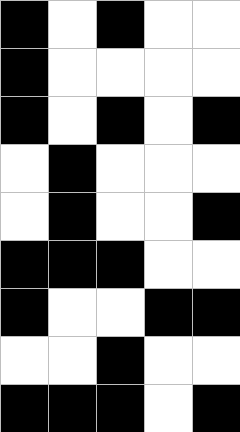[["black", "white", "black", "white", "white"], ["black", "white", "white", "white", "white"], ["black", "white", "black", "white", "black"], ["white", "black", "white", "white", "white"], ["white", "black", "white", "white", "black"], ["black", "black", "black", "white", "white"], ["black", "white", "white", "black", "black"], ["white", "white", "black", "white", "white"], ["black", "black", "black", "white", "black"]]